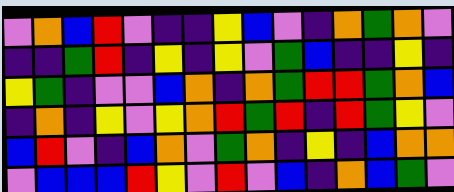[["violet", "orange", "blue", "red", "violet", "indigo", "indigo", "yellow", "blue", "violet", "indigo", "orange", "green", "orange", "violet"], ["indigo", "indigo", "green", "red", "indigo", "yellow", "indigo", "yellow", "violet", "green", "blue", "indigo", "indigo", "yellow", "indigo"], ["yellow", "green", "indigo", "violet", "violet", "blue", "orange", "indigo", "orange", "green", "red", "red", "green", "orange", "blue"], ["indigo", "orange", "indigo", "yellow", "violet", "yellow", "orange", "red", "green", "red", "indigo", "red", "green", "yellow", "violet"], ["blue", "red", "violet", "indigo", "blue", "orange", "violet", "green", "orange", "indigo", "yellow", "indigo", "blue", "orange", "orange"], ["violet", "blue", "blue", "blue", "red", "yellow", "violet", "red", "violet", "blue", "indigo", "orange", "blue", "green", "violet"]]